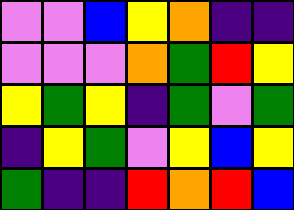[["violet", "violet", "blue", "yellow", "orange", "indigo", "indigo"], ["violet", "violet", "violet", "orange", "green", "red", "yellow"], ["yellow", "green", "yellow", "indigo", "green", "violet", "green"], ["indigo", "yellow", "green", "violet", "yellow", "blue", "yellow"], ["green", "indigo", "indigo", "red", "orange", "red", "blue"]]